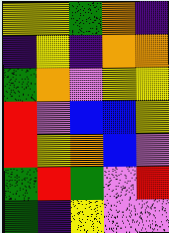[["yellow", "yellow", "green", "orange", "indigo"], ["indigo", "yellow", "indigo", "orange", "orange"], ["green", "orange", "violet", "yellow", "yellow"], ["red", "violet", "blue", "blue", "yellow"], ["red", "yellow", "orange", "blue", "violet"], ["green", "red", "green", "violet", "red"], ["green", "indigo", "yellow", "violet", "violet"]]